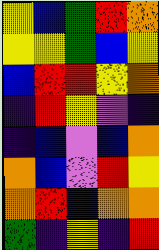[["yellow", "blue", "green", "red", "orange"], ["yellow", "yellow", "green", "blue", "yellow"], ["blue", "red", "red", "yellow", "orange"], ["indigo", "red", "yellow", "violet", "indigo"], ["indigo", "blue", "violet", "blue", "orange"], ["orange", "blue", "violet", "red", "yellow"], ["orange", "red", "blue", "orange", "orange"], ["green", "indigo", "yellow", "indigo", "red"]]